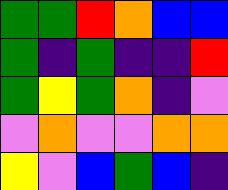[["green", "green", "red", "orange", "blue", "blue"], ["green", "indigo", "green", "indigo", "indigo", "red"], ["green", "yellow", "green", "orange", "indigo", "violet"], ["violet", "orange", "violet", "violet", "orange", "orange"], ["yellow", "violet", "blue", "green", "blue", "indigo"]]